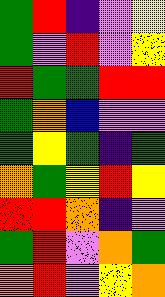[["green", "red", "indigo", "violet", "yellow"], ["green", "violet", "red", "violet", "yellow"], ["red", "green", "green", "red", "red"], ["green", "orange", "blue", "violet", "violet"], ["green", "yellow", "green", "indigo", "green"], ["orange", "green", "yellow", "red", "yellow"], ["red", "red", "orange", "indigo", "violet"], ["green", "red", "violet", "orange", "green"], ["orange", "red", "violet", "yellow", "orange"]]